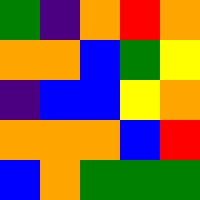[["green", "indigo", "orange", "red", "orange"], ["orange", "orange", "blue", "green", "yellow"], ["indigo", "blue", "blue", "yellow", "orange"], ["orange", "orange", "orange", "blue", "red"], ["blue", "orange", "green", "green", "green"]]